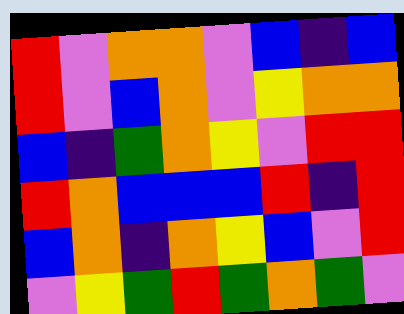[["red", "violet", "orange", "orange", "violet", "blue", "indigo", "blue"], ["red", "violet", "blue", "orange", "violet", "yellow", "orange", "orange"], ["blue", "indigo", "green", "orange", "yellow", "violet", "red", "red"], ["red", "orange", "blue", "blue", "blue", "red", "indigo", "red"], ["blue", "orange", "indigo", "orange", "yellow", "blue", "violet", "red"], ["violet", "yellow", "green", "red", "green", "orange", "green", "violet"]]